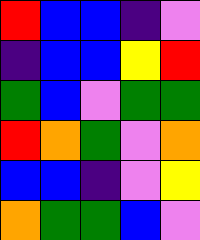[["red", "blue", "blue", "indigo", "violet"], ["indigo", "blue", "blue", "yellow", "red"], ["green", "blue", "violet", "green", "green"], ["red", "orange", "green", "violet", "orange"], ["blue", "blue", "indigo", "violet", "yellow"], ["orange", "green", "green", "blue", "violet"]]